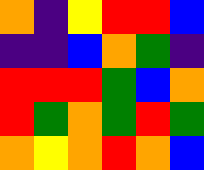[["orange", "indigo", "yellow", "red", "red", "blue"], ["indigo", "indigo", "blue", "orange", "green", "indigo"], ["red", "red", "red", "green", "blue", "orange"], ["red", "green", "orange", "green", "red", "green"], ["orange", "yellow", "orange", "red", "orange", "blue"]]